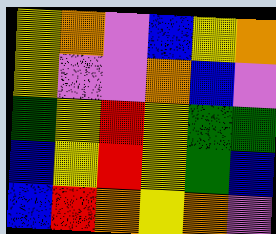[["yellow", "orange", "violet", "blue", "yellow", "orange"], ["yellow", "violet", "violet", "orange", "blue", "violet"], ["green", "yellow", "red", "yellow", "green", "green"], ["blue", "yellow", "red", "yellow", "green", "blue"], ["blue", "red", "orange", "yellow", "orange", "violet"]]